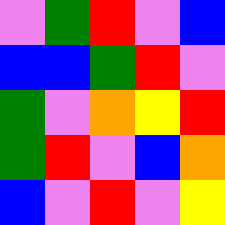[["violet", "green", "red", "violet", "blue"], ["blue", "blue", "green", "red", "violet"], ["green", "violet", "orange", "yellow", "red"], ["green", "red", "violet", "blue", "orange"], ["blue", "violet", "red", "violet", "yellow"]]